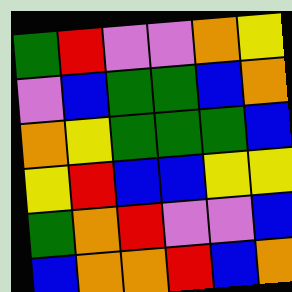[["green", "red", "violet", "violet", "orange", "yellow"], ["violet", "blue", "green", "green", "blue", "orange"], ["orange", "yellow", "green", "green", "green", "blue"], ["yellow", "red", "blue", "blue", "yellow", "yellow"], ["green", "orange", "red", "violet", "violet", "blue"], ["blue", "orange", "orange", "red", "blue", "orange"]]